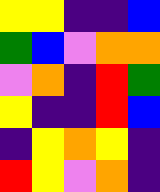[["yellow", "yellow", "indigo", "indigo", "blue"], ["green", "blue", "violet", "orange", "orange"], ["violet", "orange", "indigo", "red", "green"], ["yellow", "indigo", "indigo", "red", "blue"], ["indigo", "yellow", "orange", "yellow", "indigo"], ["red", "yellow", "violet", "orange", "indigo"]]